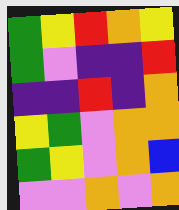[["green", "yellow", "red", "orange", "yellow"], ["green", "violet", "indigo", "indigo", "red"], ["indigo", "indigo", "red", "indigo", "orange"], ["yellow", "green", "violet", "orange", "orange"], ["green", "yellow", "violet", "orange", "blue"], ["violet", "violet", "orange", "violet", "orange"]]